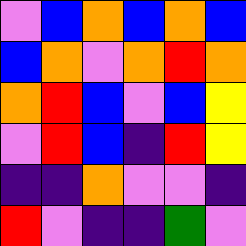[["violet", "blue", "orange", "blue", "orange", "blue"], ["blue", "orange", "violet", "orange", "red", "orange"], ["orange", "red", "blue", "violet", "blue", "yellow"], ["violet", "red", "blue", "indigo", "red", "yellow"], ["indigo", "indigo", "orange", "violet", "violet", "indigo"], ["red", "violet", "indigo", "indigo", "green", "violet"]]